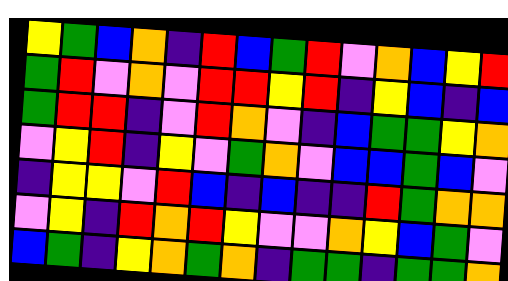[["yellow", "green", "blue", "orange", "indigo", "red", "blue", "green", "red", "violet", "orange", "blue", "yellow", "red"], ["green", "red", "violet", "orange", "violet", "red", "red", "yellow", "red", "indigo", "yellow", "blue", "indigo", "blue"], ["green", "red", "red", "indigo", "violet", "red", "orange", "violet", "indigo", "blue", "green", "green", "yellow", "orange"], ["violet", "yellow", "red", "indigo", "yellow", "violet", "green", "orange", "violet", "blue", "blue", "green", "blue", "violet"], ["indigo", "yellow", "yellow", "violet", "red", "blue", "indigo", "blue", "indigo", "indigo", "red", "green", "orange", "orange"], ["violet", "yellow", "indigo", "red", "orange", "red", "yellow", "violet", "violet", "orange", "yellow", "blue", "green", "violet"], ["blue", "green", "indigo", "yellow", "orange", "green", "orange", "indigo", "green", "green", "indigo", "green", "green", "orange"]]